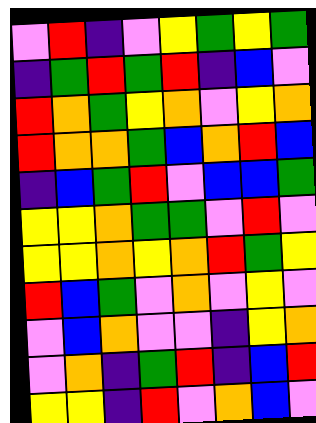[["violet", "red", "indigo", "violet", "yellow", "green", "yellow", "green"], ["indigo", "green", "red", "green", "red", "indigo", "blue", "violet"], ["red", "orange", "green", "yellow", "orange", "violet", "yellow", "orange"], ["red", "orange", "orange", "green", "blue", "orange", "red", "blue"], ["indigo", "blue", "green", "red", "violet", "blue", "blue", "green"], ["yellow", "yellow", "orange", "green", "green", "violet", "red", "violet"], ["yellow", "yellow", "orange", "yellow", "orange", "red", "green", "yellow"], ["red", "blue", "green", "violet", "orange", "violet", "yellow", "violet"], ["violet", "blue", "orange", "violet", "violet", "indigo", "yellow", "orange"], ["violet", "orange", "indigo", "green", "red", "indigo", "blue", "red"], ["yellow", "yellow", "indigo", "red", "violet", "orange", "blue", "violet"]]